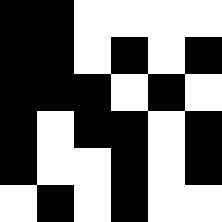[["black", "black", "white", "white", "white", "white"], ["black", "black", "white", "black", "white", "black"], ["black", "black", "black", "white", "black", "white"], ["black", "white", "black", "black", "white", "black"], ["black", "white", "white", "black", "white", "black"], ["white", "black", "white", "black", "white", "white"]]